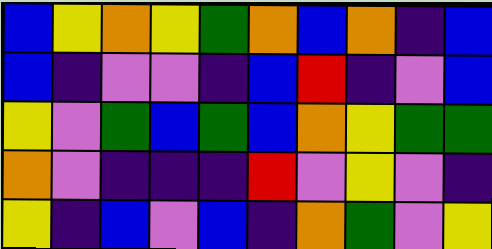[["blue", "yellow", "orange", "yellow", "green", "orange", "blue", "orange", "indigo", "blue"], ["blue", "indigo", "violet", "violet", "indigo", "blue", "red", "indigo", "violet", "blue"], ["yellow", "violet", "green", "blue", "green", "blue", "orange", "yellow", "green", "green"], ["orange", "violet", "indigo", "indigo", "indigo", "red", "violet", "yellow", "violet", "indigo"], ["yellow", "indigo", "blue", "violet", "blue", "indigo", "orange", "green", "violet", "yellow"]]